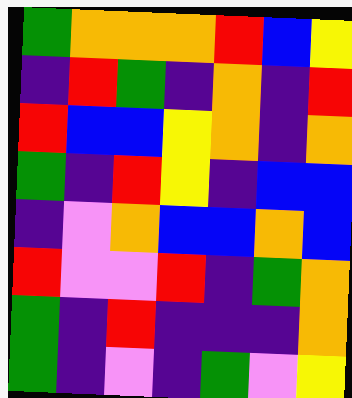[["green", "orange", "orange", "orange", "red", "blue", "yellow"], ["indigo", "red", "green", "indigo", "orange", "indigo", "red"], ["red", "blue", "blue", "yellow", "orange", "indigo", "orange"], ["green", "indigo", "red", "yellow", "indigo", "blue", "blue"], ["indigo", "violet", "orange", "blue", "blue", "orange", "blue"], ["red", "violet", "violet", "red", "indigo", "green", "orange"], ["green", "indigo", "red", "indigo", "indigo", "indigo", "orange"], ["green", "indigo", "violet", "indigo", "green", "violet", "yellow"]]